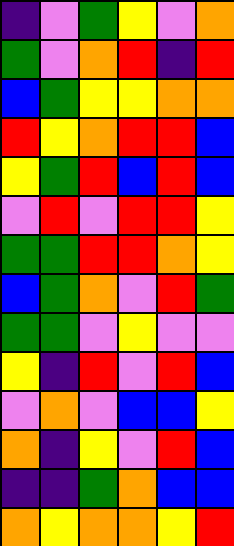[["indigo", "violet", "green", "yellow", "violet", "orange"], ["green", "violet", "orange", "red", "indigo", "red"], ["blue", "green", "yellow", "yellow", "orange", "orange"], ["red", "yellow", "orange", "red", "red", "blue"], ["yellow", "green", "red", "blue", "red", "blue"], ["violet", "red", "violet", "red", "red", "yellow"], ["green", "green", "red", "red", "orange", "yellow"], ["blue", "green", "orange", "violet", "red", "green"], ["green", "green", "violet", "yellow", "violet", "violet"], ["yellow", "indigo", "red", "violet", "red", "blue"], ["violet", "orange", "violet", "blue", "blue", "yellow"], ["orange", "indigo", "yellow", "violet", "red", "blue"], ["indigo", "indigo", "green", "orange", "blue", "blue"], ["orange", "yellow", "orange", "orange", "yellow", "red"]]